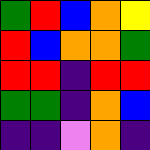[["green", "red", "blue", "orange", "yellow"], ["red", "blue", "orange", "orange", "green"], ["red", "red", "indigo", "red", "red"], ["green", "green", "indigo", "orange", "blue"], ["indigo", "indigo", "violet", "orange", "indigo"]]